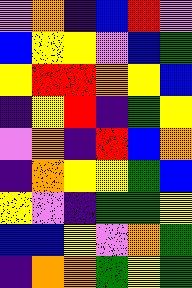[["violet", "orange", "indigo", "blue", "red", "violet"], ["blue", "yellow", "yellow", "violet", "blue", "green"], ["yellow", "red", "red", "orange", "yellow", "blue"], ["indigo", "yellow", "red", "indigo", "green", "yellow"], ["violet", "orange", "indigo", "red", "blue", "orange"], ["indigo", "orange", "yellow", "yellow", "green", "blue"], ["yellow", "violet", "indigo", "green", "green", "yellow"], ["blue", "blue", "yellow", "violet", "orange", "green"], ["indigo", "orange", "orange", "green", "yellow", "green"]]